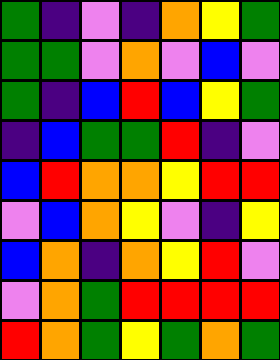[["green", "indigo", "violet", "indigo", "orange", "yellow", "green"], ["green", "green", "violet", "orange", "violet", "blue", "violet"], ["green", "indigo", "blue", "red", "blue", "yellow", "green"], ["indigo", "blue", "green", "green", "red", "indigo", "violet"], ["blue", "red", "orange", "orange", "yellow", "red", "red"], ["violet", "blue", "orange", "yellow", "violet", "indigo", "yellow"], ["blue", "orange", "indigo", "orange", "yellow", "red", "violet"], ["violet", "orange", "green", "red", "red", "red", "red"], ["red", "orange", "green", "yellow", "green", "orange", "green"]]